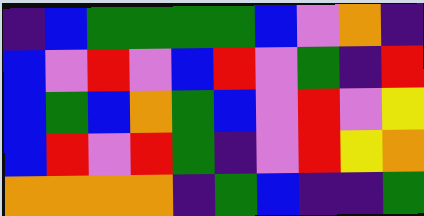[["indigo", "blue", "green", "green", "green", "green", "blue", "violet", "orange", "indigo"], ["blue", "violet", "red", "violet", "blue", "red", "violet", "green", "indigo", "red"], ["blue", "green", "blue", "orange", "green", "blue", "violet", "red", "violet", "yellow"], ["blue", "red", "violet", "red", "green", "indigo", "violet", "red", "yellow", "orange"], ["orange", "orange", "orange", "orange", "indigo", "green", "blue", "indigo", "indigo", "green"]]